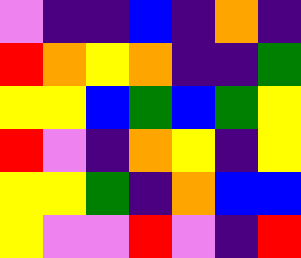[["violet", "indigo", "indigo", "blue", "indigo", "orange", "indigo"], ["red", "orange", "yellow", "orange", "indigo", "indigo", "green"], ["yellow", "yellow", "blue", "green", "blue", "green", "yellow"], ["red", "violet", "indigo", "orange", "yellow", "indigo", "yellow"], ["yellow", "yellow", "green", "indigo", "orange", "blue", "blue"], ["yellow", "violet", "violet", "red", "violet", "indigo", "red"]]